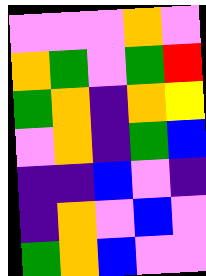[["violet", "violet", "violet", "orange", "violet"], ["orange", "green", "violet", "green", "red"], ["green", "orange", "indigo", "orange", "yellow"], ["violet", "orange", "indigo", "green", "blue"], ["indigo", "indigo", "blue", "violet", "indigo"], ["indigo", "orange", "violet", "blue", "violet"], ["green", "orange", "blue", "violet", "violet"]]